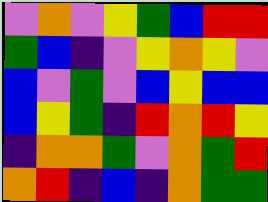[["violet", "orange", "violet", "yellow", "green", "blue", "red", "red"], ["green", "blue", "indigo", "violet", "yellow", "orange", "yellow", "violet"], ["blue", "violet", "green", "violet", "blue", "yellow", "blue", "blue"], ["blue", "yellow", "green", "indigo", "red", "orange", "red", "yellow"], ["indigo", "orange", "orange", "green", "violet", "orange", "green", "red"], ["orange", "red", "indigo", "blue", "indigo", "orange", "green", "green"]]